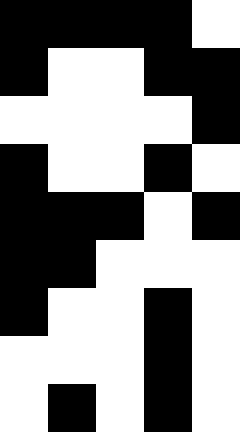[["black", "black", "black", "black", "white"], ["black", "white", "white", "black", "black"], ["white", "white", "white", "white", "black"], ["black", "white", "white", "black", "white"], ["black", "black", "black", "white", "black"], ["black", "black", "white", "white", "white"], ["black", "white", "white", "black", "white"], ["white", "white", "white", "black", "white"], ["white", "black", "white", "black", "white"]]